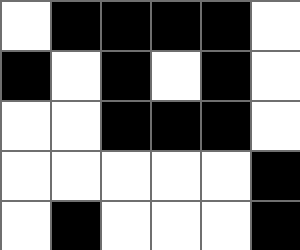[["white", "black", "black", "black", "black", "white"], ["black", "white", "black", "white", "black", "white"], ["white", "white", "black", "black", "black", "white"], ["white", "white", "white", "white", "white", "black"], ["white", "black", "white", "white", "white", "black"]]